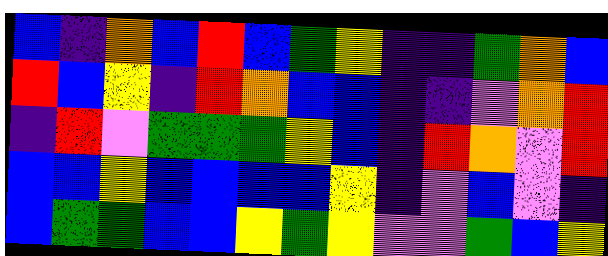[["blue", "indigo", "orange", "blue", "red", "blue", "green", "yellow", "indigo", "indigo", "green", "orange", "blue"], ["red", "blue", "yellow", "indigo", "red", "orange", "blue", "blue", "indigo", "indigo", "violet", "orange", "red"], ["indigo", "red", "violet", "green", "green", "green", "yellow", "blue", "indigo", "red", "orange", "violet", "red"], ["blue", "blue", "yellow", "blue", "blue", "blue", "blue", "yellow", "indigo", "violet", "blue", "violet", "indigo"], ["blue", "green", "green", "blue", "blue", "yellow", "green", "yellow", "violet", "violet", "green", "blue", "yellow"]]